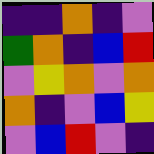[["indigo", "indigo", "orange", "indigo", "violet"], ["green", "orange", "indigo", "blue", "red"], ["violet", "yellow", "orange", "violet", "orange"], ["orange", "indigo", "violet", "blue", "yellow"], ["violet", "blue", "red", "violet", "indigo"]]